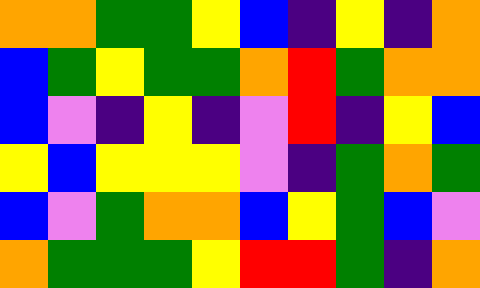[["orange", "orange", "green", "green", "yellow", "blue", "indigo", "yellow", "indigo", "orange"], ["blue", "green", "yellow", "green", "green", "orange", "red", "green", "orange", "orange"], ["blue", "violet", "indigo", "yellow", "indigo", "violet", "red", "indigo", "yellow", "blue"], ["yellow", "blue", "yellow", "yellow", "yellow", "violet", "indigo", "green", "orange", "green"], ["blue", "violet", "green", "orange", "orange", "blue", "yellow", "green", "blue", "violet"], ["orange", "green", "green", "green", "yellow", "red", "red", "green", "indigo", "orange"]]